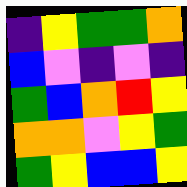[["indigo", "yellow", "green", "green", "orange"], ["blue", "violet", "indigo", "violet", "indigo"], ["green", "blue", "orange", "red", "yellow"], ["orange", "orange", "violet", "yellow", "green"], ["green", "yellow", "blue", "blue", "yellow"]]